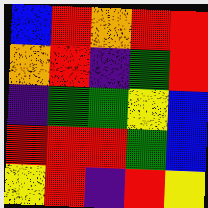[["blue", "red", "orange", "red", "red"], ["orange", "red", "indigo", "green", "red"], ["indigo", "green", "green", "yellow", "blue"], ["red", "red", "red", "green", "blue"], ["yellow", "red", "indigo", "red", "yellow"]]